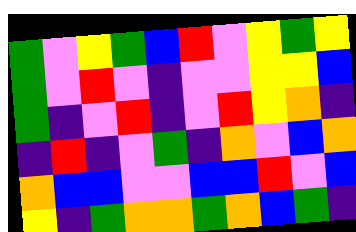[["green", "violet", "yellow", "green", "blue", "red", "violet", "yellow", "green", "yellow"], ["green", "violet", "red", "violet", "indigo", "violet", "violet", "yellow", "yellow", "blue"], ["green", "indigo", "violet", "red", "indigo", "violet", "red", "yellow", "orange", "indigo"], ["indigo", "red", "indigo", "violet", "green", "indigo", "orange", "violet", "blue", "orange"], ["orange", "blue", "blue", "violet", "violet", "blue", "blue", "red", "violet", "blue"], ["yellow", "indigo", "green", "orange", "orange", "green", "orange", "blue", "green", "indigo"]]